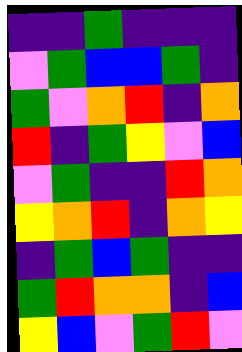[["indigo", "indigo", "green", "indigo", "indigo", "indigo"], ["violet", "green", "blue", "blue", "green", "indigo"], ["green", "violet", "orange", "red", "indigo", "orange"], ["red", "indigo", "green", "yellow", "violet", "blue"], ["violet", "green", "indigo", "indigo", "red", "orange"], ["yellow", "orange", "red", "indigo", "orange", "yellow"], ["indigo", "green", "blue", "green", "indigo", "indigo"], ["green", "red", "orange", "orange", "indigo", "blue"], ["yellow", "blue", "violet", "green", "red", "violet"]]